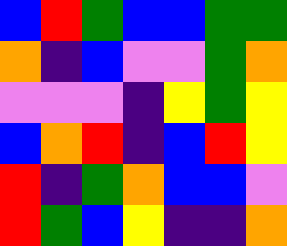[["blue", "red", "green", "blue", "blue", "green", "green"], ["orange", "indigo", "blue", "violet", "violet", "green", "orange"], ["violet", "violet", "violet", "indigo", "yellow", "green", "yellow"], ["blue", "orange", "red", "indigo", "blue", "red", "yellow"], ["red", "indigo", "green", "orange", "blue", "blue", "violet"], ["red", "green", "blue", "yellow", "indigo", "indigo", "orange"]]